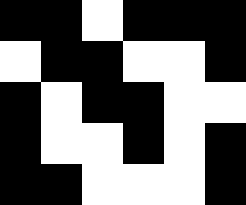[["black", "black", "white", "black", "black", "black"], ["white", "black", "black", "white", "white", "black"], ["black", "white", "black", "black", "white", "white"], ["black", "white", "white", "black", "white", "black"], ["black", "black", "white", "white", "white", "black"]]